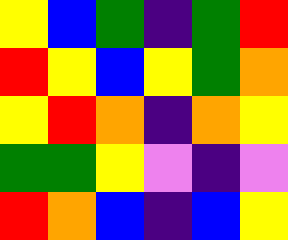[["yellow", "blue", "green", "indigo", "green", "red"], ["red", "yellow", "blue", "yellow", "green", "orange"], ["yellow", "red", "orange", "indigo", "orange", "yellow"], ["green", "green", "yellow", "violet", "indigo", "violet"], ["red", "orange", "blue", "indigo", "blue", "yellow"]]